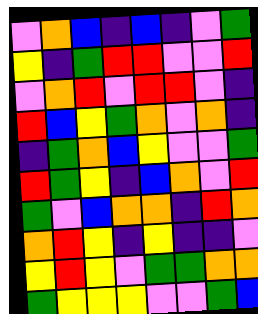[["violet", "orange", "blue", "indigo", "blue", "indigo", "violet", "green"], ["yellow", "indigo", "green", "red", "red", "violet", "violet", "red"], ["violet", "orange", "red", "violet", "red", "red", "violet", "indigo"], ["red", "blue", "yellow", "green", "orange", "violet", "orange", "indigo"], ["indigo", "green", "orange", "blue", "yellow", "violet", "violet", "green"], ["red", "green", "yellow", "indigo", "blue", "orange", "violet", "red"], ["green", "violet", "blue", "orange", "orange", "indigo", "red", "orange"], ["orange", "red", "yellow", "indigo", "yellow", "indigo", "indigo", "violet"], ["yellow", "red", "yellow", "violet", "green", "green", "orange", "orange"], ["green", "yellow", "yellow", "yellow", "violet", "violet", "green", "blue"]]